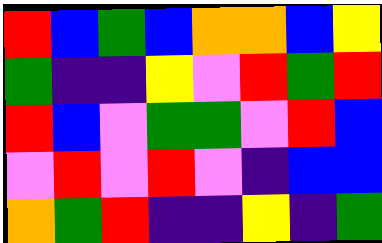[["red", "blue", "green", "blue", "orange", "orange", "blue", "yellow"], ["green", "indigo", "indigo", "yellow", "violet", "red", "green", "red"], ["red", "blue", "violet", "green", "green", "violet", "red", "blue"], ["violet", "red", "violet", "red", "violet", "indigo", "blue", "blue"], ["orange", "green", "red", "indigo", "indigo", "yellow", "indigo", "green"]]